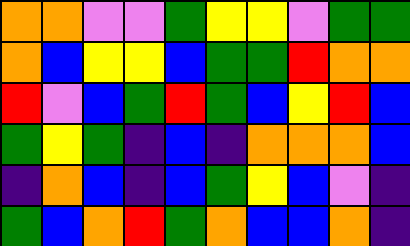[["orange", "orange", "violet", "violet", "green", "yellow", "yellow", "violet", "green", "green"], ["orange", "blue", "yellow", "yellow", "blue", "green", "green", "red", "orange", "orange"], ["red", "violet", "blue", "green", "red", "green", "blue", "yellow", "red", "blue"], ["green", "yellow", "green", "indigo", "blue", "indigo", "orange", "orange", "orange", "blue"], ["indigo", "orange", "blue", "indigo", "blue", "green", "yellow", "blue", "violet", "indigo"], ["green", "blue", "orange", "red", "green", "orange", "blue", "blue", "orange", "indigo"]]